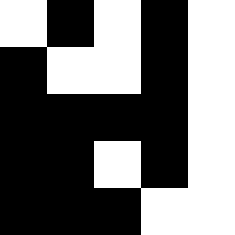[["white", "black", "white", "black", "white"], ["black", "white", "white", "black", "white"], ["black", "black", "black", "black", "white"], ["black", "black", "white", "black", "white"], ["black", "black", "black", "white", "white"]]